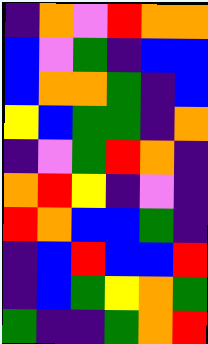[["indigo", "orange", "violet", "red", "orange", "orange"], ["blue", "violet", "green", "indigo", "blue", "blue"], ["blue", "orange", "orange", "green", "indigo", "blue"], ["yellow", "blue", "green", "green", "indigo", "orange"], ["indigo", "violet", "green", "red", "orange", "indigo"], ["orange", "red", "yellow", "indigo", "violet", "indigo"], ["red", "orange", "blue", "blue", "green", "indigo"], ["indigo", "blue", "red", "blue", "blue", "red"], ["indigo", "blue", "green", "yellow", "orange", "green"], ["green", "indigo", "indigo", "green", "orange", "red"]]